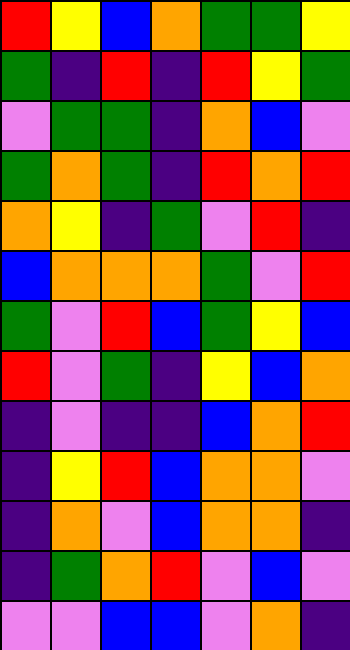[["red", "yellow", "blue", "orange", "green", "green", "yellow"], ["green", "indigo", "red", "indigo", "red", "yellow", "green"], ["violet", "green", "green", "indigo", "orange", "blue", "violet"], ["green", "orange", "green", "indigo", "red", "orange", "red"], ["orange", "yellow", "indigo", "green", "violet", "red", "indigo"], ["blue", "orange", "orange", "orange", "green", "violet", "red"], ["green", "violet", "red", "blue", "green", "yellow", "blue"], ["red", "violet", "green", "indigo", "yellow", "blue", "orange"], ["indigo", "violet", "indigo", "indigo", "blue", "orange", "red"], ["indigo", "yellow", "red", "blue", "orange", "orange", "violet"], ["indigo", "orange", "violet", "blue", "orange", "orange", "indigo"], ["indigo", "green", "orange", "red", "violet", "blue", "violet"], ["violet", "violet", "blue", "blue", "violet", "orange", "indigo"]]